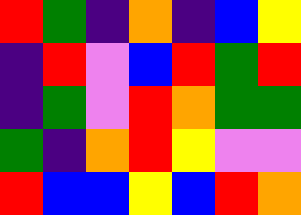[["red", "green", "indigo", "orange", "indigo", "blue", "yellow"], ["indigo", "red", "violet", "blue", "red", "green", "red"], ["indigo", "green", "violet", "red", "orange", "green", "green"], ["green", "indigo", "orange", "red", "yellow", "violet", "violet"], ["red", "blue", "blue", "yellow", "blue", "red", "orange"]]